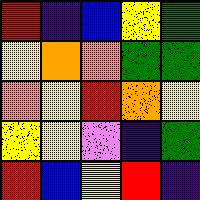[["red", "indigo", "blue", "yellow", "green"], ["yellow", "orange", "orange", "green", "green"], ["orange", "yellow", "red", "orange", "yellow"], ["yellow", "yellow", "violet", "indigo", "green"], ["red", "blue", "yellow", "red", "indigo"]]